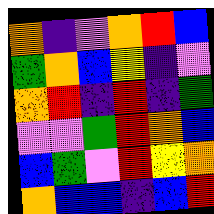[["orange", "indigo", "violet", "orange", "red", "blue"], ["green", "orange", "blue", "yellow", "indigo", "violet"], ["orange", "red", "indigo", "red", "indigo", "green"], ["violet", "violet", "green", "red", "orange", "blue"], ["blue", "green", "violet", "red", "yellow", "orange"], ["orange", "blue", "blue", "indigo", "blue", "red"]]